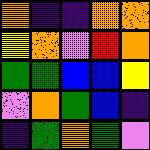[["orange", "indigo", "indigo", "orange", "orange"], ["yellow", "orange", "violet", "red", "orange"], ["green", "green", "blue", "blue", "yellow"], ["violet", "orange", "green", "blue", "indigo"], ["indigo", "green", "orange", "green", "violet"]]